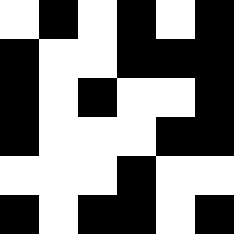[["white", "black", "white", "black", "white", "black"], ["black", "white", "white", "black", "black", "black"], ["black", "white", "black", "white", "white", "black"], ["black", "white", "white", "white", "black", "black"], ["white", "white", "white", "black", "white", "white"], ["black", "white", "black", "black", "white", "black"]]